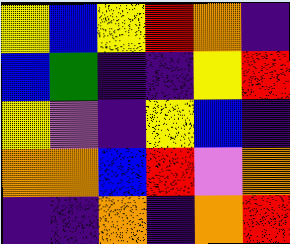[["yellow", "blue", "yellow", "red", "orange", "indigo"], ["blue", "green", "indigo", "indigo", "yellow", "red"], ["yellow", "violet", "indigo", "yellow", "blue", "indigo"], ["orange", "orange", "blue", "red", "violet", "orange"], ["indigo", "indigo", "orange", "indigo", "orange", "red"]]